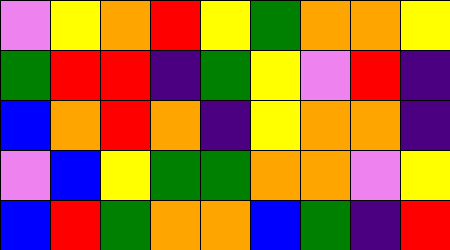[["violet", "yellow", "orange", "red", "yellow", "green", "orange", "orange", "yellow"], ["green", "red", "red", "indigo", "green", "yellow", "violet", "red", "indigo"], ["blue", "orange", "red", "orange", "indigo", "yellow", "orange", "orange", "indigo"], ["violet", "blue", "yellow", "green", "green", "orange", "orange", "violet", "yellow"], ["blue", "red", "green", "orange", "orange", "blue", "green", "indigo", "red"]]